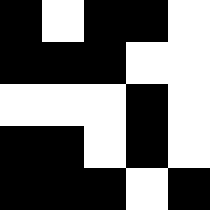[["black", "white", "black", "black", "white"], ["black", "black", "black", "white", "white"], ["white", "white", "white", "black", "white"], ["black", "black", "white", "black", "white"], ["black", "black", "black", "white", "black"]]